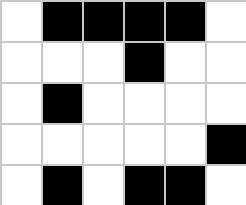[["white", "black", "black", "black", "black", "white"], ["white", "white", "white", "black", "white", "white"], ["white", "black", "white", "white", "white", "white"], ["white", "white", "white", "white", "white", "black"], ["white", "black", "white", "black", "black", "white"]]